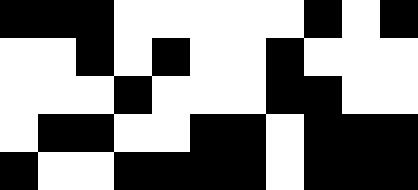[["black", "black", "black", "white", "white", "white", "white", "white", "black", "white", "black"], ["white", "white", "black", "white", "black", "white", "white", "black", "white", "white", "white"], ["white", "white", "white", "black", "white", "white", "white", "black", "black", "white", "white"], ["white", "black", "black", "white", "white", "black", "black", "white", "black", "black", "black"], ["black", "white", "white", "black", "black", "black", "black", "white", "black", "black", "black"]]